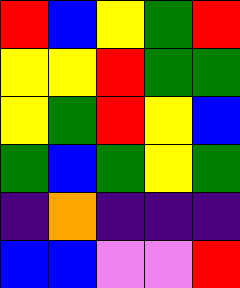[["red", "blue", "yellow", "green", "red"], ["yellow", "yellow", "red", "green", "green"], ["yellow", "green", "red", "yellow", "blue"], ["green", "blue", "green", "yellow", "green"], ["indigo", "orange", "indigo", "indigo", "indigo"], ["blue", "blue", "violet", "violet", "red"]]